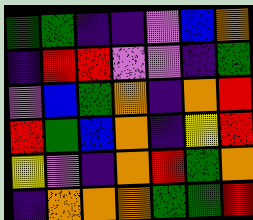[["green", "green", "indigo", "indigo", "violet", "blue", "orange"], ["indigo", "red", "red", "violet", "violet", "indigo", "green"], ["violet", "blue", "green", "orange", "indigo", "orange", "red"], ["red", "green", "blue", "orange", "indigo", "yellow", "red"], ["yellow", "violet", "indigo", "orange", "red", "green", "orange"], ["indigo", "orange", "orange", "orange", "green", "green", "red"]]